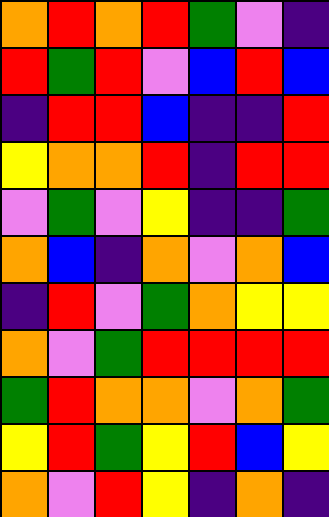[["orange", "red", "orange", "red", "green", "violet", "indigo"], ["red", "green", "red", "violet", "blue", "red", "blue"], ["indigo", "red", "red", "blue", "indigo", "indigo", "red"], ["yellow", "orange", "orange", "red", "indigo", "red", "red"], ["violet", "green", "violet", "yellow", "indigo", "indigo", "green"], ["orange", "blue", "indigo", "orange", "violet", "orange", "blue"], ["indigo", "red", "violet", "green", "orange", "yellow", "yellow"], ["orange", "violet", "green", "red", "red", "red", "red"], ["green", "red", "orange", "orange", "violet", "orange", "green"], ["yellow", "red", "green", "yellow", "red", "blue", "yellow"], ["orange", "violet", "red", "yellow", "indigo", "orange", "indigo"]]